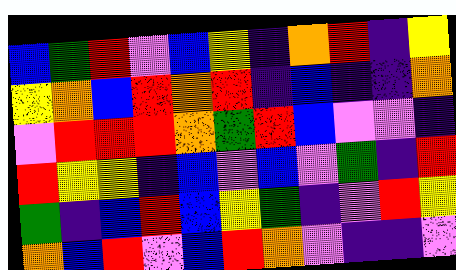[["blue", "green", "red", "violet", "blue", "yellow", "indigo", "orange", "red", "indigo", "yellow"], ["yellow", "orange", "blue", "red", "orange", "red", "indigo", "blue", "indigo", "indigo", "orange"], ["violet", "red", "red", "red", "orange", "green", "red", "blue", "violet", "violet", "indigo"], ["red", "yellow", "yellow", "indigo", "blue", "violet", "blue", "violet", "green", "indigo", "red"], ["green", "indigo", "blue", "red", "blue", "yellow", "green", "indigo", "violet", "red", "yellow"], ["orange", "blue", "red", "violet", "blue", "red", "orange", "violet", "indigo", "indigo", "violet"]]